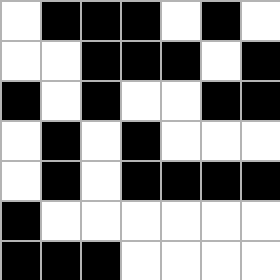[["white", "black", "black", "black", "white", "black", "white"], ["white", "white", "black", "black", "black", "white", "black"], ["black", "white", "black", "white", "white", "black", "black"], ["white", "black", "white", "black", "white", "white", "white"], ["white", "black", "white", "black", "black", "black", "black"], ["black", "white", "white", "white", "white", "white", "white"], ["black", "black", "black", "white", "white", "white", "white"]]